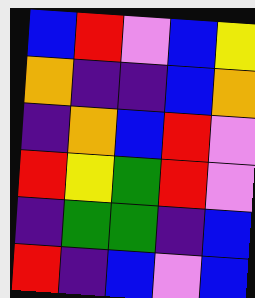[["blue", "red", "violet", "blue", "yellow"], ["orange", "indigo", "indigo", "blue", "orange"], ["indigo", "orange", "blue", "red", "violet"], ["red", "yellow", "green", "red", "violet"], ["indigo", "green", "green", "indigo", "blue"], ["red", "indigo", "blue", "violet", "blue"]]